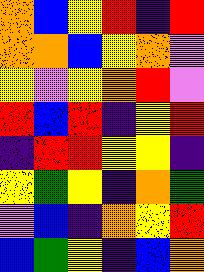[["orange", "blue", "yellow", "red", "indigo", "red"], ["orange", "orange", "blue", "yellow", "orange", "violet"], ["yellow", "violet", "yellow", "orange", "red", "violet"], ["red", "blue", "red", "indigo", "yellow", "red"], ["indigo", "red", "red", "yellow", "yellow", "indigo"], ["yellow", "green", "yellow", "indigo", "orange", "green"], ["violet", "blue", "indigo", "orange", "yellow", "red"], ["blue", "green", "yellow", "indigo", "blue", "orange"]]